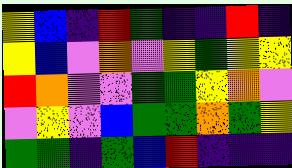[["yellow", "blue", "indigo", "red", "green", "indigo", "indigo", "red", "indigo"], ["yellow", "blue", "violet", "orange", "violet", "yellow", "green", "yellow", "yellow"], ["red", "orange", "violet", "violet", "green", "green", "yellow", "orange", "violet"], ["violet", "yellow", "violet", "blue", "green", "green", "orange", "green", "yellow"], ["green", "green", "indigo", "green", "blue", "red", "indigo", "indigo", "indigo"]]